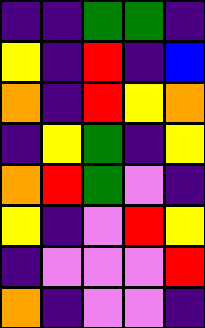[["indigo", "indigo", "green", "green", "indigo"], ["yellow", "indigo", "red", "indigo", "blue"], ["orange", "indigo", "red", "yellow", "orange"], ["indigo", "yellow", "green", "indigo", "yellow"], ["orange", "red", "green", "violet", "indigo"], ["yellow", "indigo", "violet", "red", "yellow"], ["indigo", "violet", "violet", "violet", "red"], ["orange", "indigo", "violet", "violet", "indigo"]]